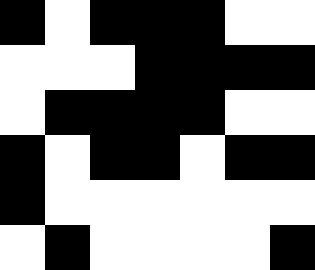[["black", "white", "black", "black", "black", "white", "white"], ["white", "white", "white", "black", "black", "black", "black"], ["white", "black", "black", "black", "black", "white", "white"], ["black", "white", "black", "black", "white", "black", "black"], ["black", "white", "white", "white", "white", "white", "white"], ["white", "black", "white", "white", "white", "white", "black"]]